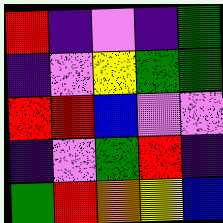[["red", "indigo", "violet", "indigo", "green"], ["indigo", "violet", "yellow", "green", "green"], ["red", "red", "blue", "violet", "violet"], ["indigo", "violet", "green", "red", "indigo"], ["green", "red", "orange", "yellow", "blue"]]